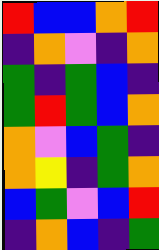[["red", "blue", "blue", "orange", "red"], ["indigo", "orange", "violet", "indigo", "orange"], ["green", "indigo", "green", "blue", "indigo"], ["green", "red", "green", "blue", "orange"], ["orange", "violet", "blue", "green", "indigo"], ["orange", "yellow", "indigo", "green", "orange"], ["blue", "green", "violet", "blue", "red"], ["indigo", "orange", "blue", "indigo", "green"]]